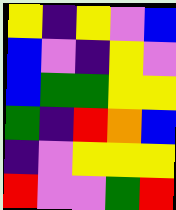[["yellow", "indigo", "yellow", "violet", "blue"], ["blue", "violet", "indigo", "yellow", "violet"], ["blue", "green", "green", "yellow", "yellow"], ["green", "indigo", "red", "orange", "blue"], ["indigo", "violet", "yellow", "yellow", "yellow"], ["red", "violet", "violet", "green", "red"]]